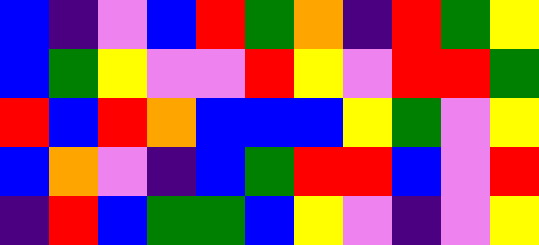[["blue", "indigo", "violet", "blue", "red", "green", "orange", "indigo", "red", "green", "yellow"], ["blue", "green", "yellow", "violet", "violet", "red", "yellow", "violet", "red", "red", "green"], ["red", "blue", "red", "orange", "blue", "blue", "blue", "yellow", "green", "violet", "yellow"], ["blue", "orange", "violet", "indigo", "blue", "green", "red", "red", "blue", "violet", "red"], ["indigo", "red", "blue", "green", "green", "blue", "yellow", "violet", "indigo", "violet", "yellow"]]